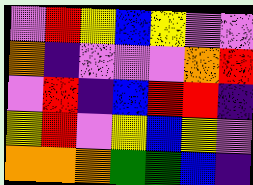[["violet", "red", "yellow", "blue", "yellow", "violet", "violet"], ["orange", "indigo", "violet", "violet", "violet", "orange", "red"], ["violet", "red", "indigo", "blue", "red", "red", "indigo"], ["yellow", "red", "violet", "yellow", "blue", "yellow", "violet"], ["orange", "orange", "orange", "green", "green", "blue", "indigo"]]